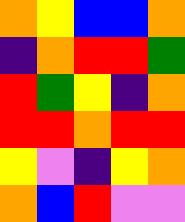[["orange", "yellow", "blue", "blue", "orange"], ["indigo", "orange", "red", "red", "green"], ["red", "green", "yellow", "indigo", "orange"], ["red", "red", "orange", "red", "red"], ["yellow", "violet", "indigo", "yellow", "orange"], ["orange", "blue", "red", "violet", "violet"]]